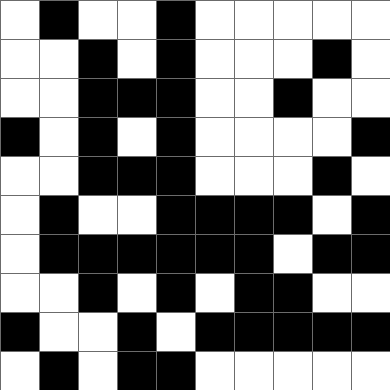[["white", "black", "white", "white", "black", "white", "white", "white", "white", "white"], ["white", "white", "black", "white", "black", "white", "white", "white", "black", "white"], ["white", "white", "black", "black", "black", "white", "white", "black", "white", "white"], ["black", "white", "black", "white", "black", "white", "white", "white", "white", "black"], ["white", "white", "black", "black", "black", "white", "white", "white", "black", "white"], ["white", "black", "white", "white", "black", "black", "black", "black", "white", "black"], ["white", "black", "black", "black", "black", "black", "black", "white", "black", "black"], ["white", "white", "black", "white", "black", "white", "black", "black", "white", "white"], ["black", "white", "white", "black", "white", "black", "black", "black", "black", "black"], ["white", "black", "white", "black", "black", "white", "white", "white", "white", "white"]]